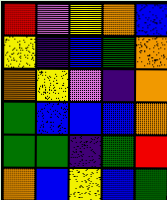[["red", "violet", "yellow", "orange", "blue"], ["yellow", "indigo", "blue", "green", "orange"], ["orange", "yellow", "violet", "indigo", "orange"], ["green", "blue", "blue", "blue", "orange"], ["green", "green", "indigo", "green", "red"], ["orange", "blue", "yellow", "blue", "green"]]